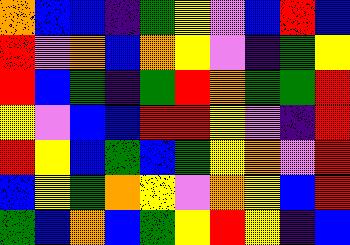[["orange", "blue", "blue", "indigo", "green", "yellow", "violet", "blue", "red", "blue"], ["red", "violet", "orange", "blue", "orange", "yellow", "violet", "indigo", "green", "yellow"], ["red", "blue", "green", "indigo", "green", "red", "orange", "green", "green", "red"], ["yellow", "violet", "blue", "blue", "red", "red", "yellow", "violet", "indigo", "red"], ["red", "yellow", "blue", "green", "blue", "green", "yellow", "orange", "violet", "red"], ["blue", "yellow", "green", "orange", "yellow", "violet", "orange", "yellow", "blue", "red"], ["green", "blue", "orange", "blue", "green", "yellow", "red", "yellow", "indigo", "blue"]]